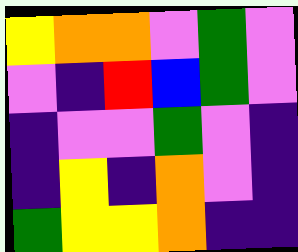[["yellow", "orange", "orange", "violet", "green", "violet"], ["violet", "indigo", "red", "blue", "green", "violet"], ["indigo", "violet", "violet", "green", "violet", "indigo"], ["indigo", "yellow", "indigo", "orange", "violet", "indigo"], ["green", "yellow", "yellow", "orange", "indigo", "indigo"]]